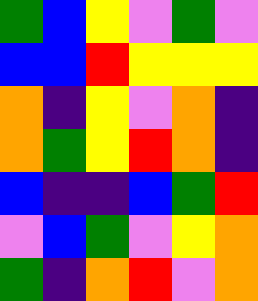[["green", "blue", "yellow", "violet", "green", "violet"], ["blue", "blue", "red", "yellow", "yellow", "yellow"], ["orange", "indigo", "yellow", "violet", "orange", "indigo"], ["orange", "green", "yellow", "red", "orange", "indigo"], ["blue", "indigo", "indigo", "blue", "green", "red"], ["violet", "blue", "green", "violet", "yellow", "orange"], ["green", "indigo", "orange", "red", "violet", "orange"]]